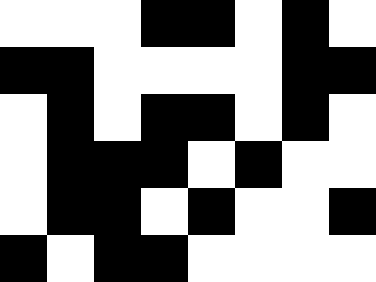[["white", "white", "white", "black", "black", "white", "black", "white"], ["black", "black", "white", "white", "white", "white", "black", "black"], ["white", "black", "white", "black", "black", "white", "black", "white"], ["white", "black", "black", "black", "white", "black", "white", "white"], ["white", "black", "black", "white", "black", "white", "white", "black"], ["black", "white", "black", "black", "white", "white", "white", "white"]]